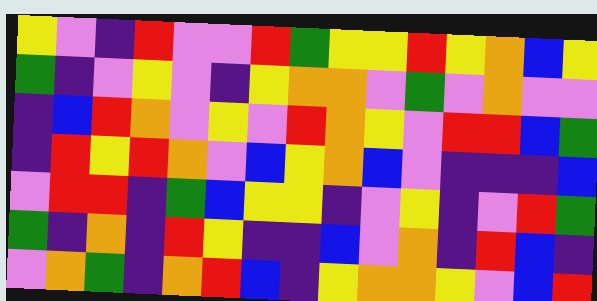[["yellow", "violet", "indigo", "red", "violet", "violet", "red", "green", "yellow", "yellow", "red", "yellow", "orange", "blue", "yellow"], ["green", "indigo", "violet", "yellow", "violet", "indigo", "yellow", "orange", "orange", "violet", "green", "violet", "orange", "violet", "violet"], ["indigo", "blue", "red", "orange", "violet", "yellow", "violet", "red", "orange", "yellow", "violet", "red", "red", "blue", "green"], ["indigo", "red", "yellow", "red", "orange", "violet", "blue", "yellow", "orange", "blue", "violet", "indigo", "indigo", "indigo", "blue"], ["violet", "red", "red", "indigo", "green", "blue", "yellow", "yellow", "indigo", "violet", "yellow", "indigo", "violet", "red", "green"], ["green", "indigo", "orange", "indigo", "red", "yellow", "indigo", "indigo", "blue", "violet", "orange", "indigo", "red", "blue", "indigo"], ["violet", "orange", "green", "indigo", "orange", "red", "blue", "indigo", "yellow", "orange", "orange", "yellow", "violet", "blue", "red"]]